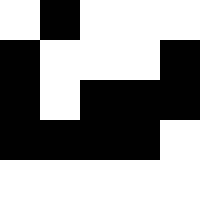[["white", "black", "white", "white", "white"], ["black", "white", "white", "white", "black"], ["black", "white", "black", "black", "black"], ["black", "black", "black", "black", "white"], ["white", "white", "white", "white", "white"]]